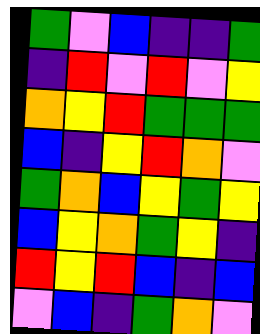[["green", "violet", "blue", "indigo", "indigo", "green"], ["indigo", "red", "violet", "red", "violet", "yellow"], ["orange", "yellow", "red", "green", "green", "green"], ["blue", "indigo", "yellow", "red", "orange", "violet"], ["green", "orange", "blue", "yellow", "green", "yellow"], ["blue", "yellow", "orange", "green", "yellow", "indigo"], ["red", "yellow", "red", "blue", "indigo", "blue"], ["violet", "blue", "indigo", "green", "orange", "violet"]]